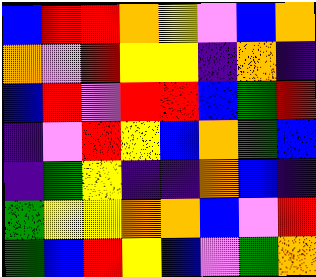[["blue", "red", "red", "orange", "yellow", "violet", "blue", "orange"], ["orange", "violet", "red", "yellow", "yellow", "indigo", "orange", "indigo"], ["blue", "red", "violet", "red", "red", "blue", "green", "red"], ["indigo", "violet", "red", "yellow", "blue", "orange", "green", "blue"], ["indigo", "green", "yellow", "indigo", "indigo", "orange", "blue", "indigo"], ["green", "yellow", "yellow", "orange", "orange", "blue", "violet", "red"], ["green", "blue", "red", "yellow", "blue", "violet", "green", "orange"]]